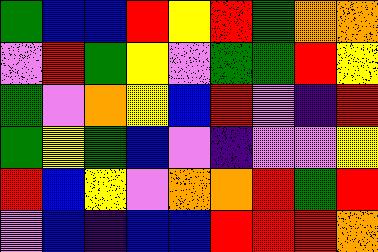[["green", "blue", "blue", "red", "yellow", "red", "green", "orange", "orange"], ["violet", "red", "green", "yellow", "violet", "green", "green", "red", "yellow"], ["green", "violet", "orange", "yellow", "blue", "red", "violet", "indigo", "red"], ["green", "yellow", "green", "blue", "violet", "indigo", "violet", "violet", "yellow"], ["red", "blue", "yellow", "violet", "orange", "orange", "red", "green", "red"], ["violet", "blue", "indigo", "blue", "blue", "red", "red", "red", "orange"]]